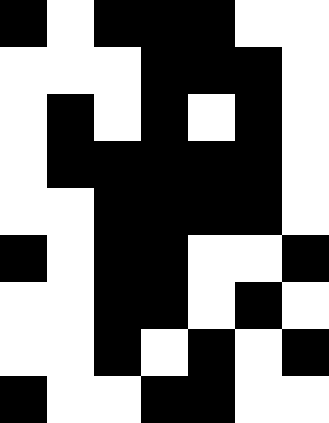[["black", "white", "black", "black", "black", "white", "white"], ["white", "white", "white", "black", "black", "black", "white"], ["white", "black", "white", "black", "white", "black", "white"], ["white", "black", "black", "black", "black", "black", "white"], ["white", "white", "black", "black", "black", "black", "white"], ["black", "white", "black", "black", "white", "white", "black"], ["white", "white", "black", "black", "white", "black", "white"], ["white", "white", "black", "white", "black", "white", "black"], ["black", "white", "white", "black", "black", "white", "white"]]